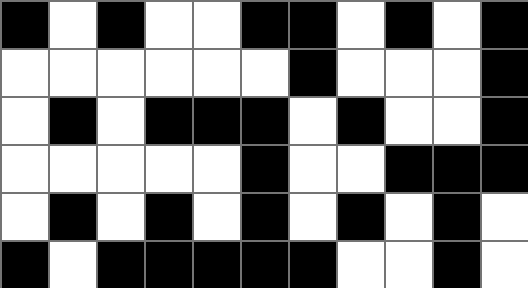[["black", "white", "black", "white", "white", "black", "black", "white", "black", "white", "black"], ["white", "white", "white", "white", "white", "white", "black", "white", "white", "white", "black"], ["white", "black", "white", "black", "black", "black", "white", "black", "white", "white", "black"], ["white", "white", "white", "white", "white", "black", "white", "white", "black", "black", "black"], ["white", "black", "white", "black", "white", "black", "white", "black", "white", "black", "white"], ["black", "white", "black", "black", "black", "black", "black", "white", "white", "black", "white"]]